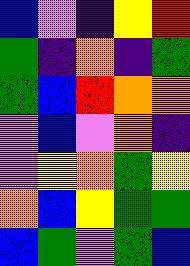[["blue", "violet", "indigo", "yellow", "red"], ["green", "indigo", "orange", "indigo", "green"], ["green", "blue", "red", "orange", "orange"], ["violet", "blue", "violet", "orange", "indigo"], ["violet", "yellow", "orange", "green", "yellow"], ["orange", "blue", "yellow", "green", "green"], ["blue", "green", "violet", "green", "blue"]]